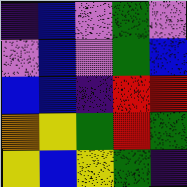[["indigo", "blue", "violet", "green", "violet"], ["violet", "blue", "violet", "green", "blue"], ["blue", "blue", "indigo", "red", "red"], ["orange", "yellow", "green", "red", "green"], ["yellow", "blue", "yellow", "green", "indigo"]]